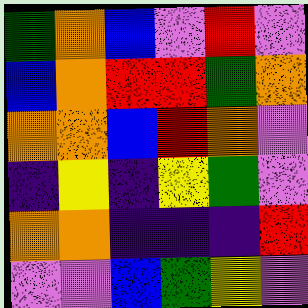[["green", "orange", "blue", "violet", "red", "violet"], ["blue", "orange", "red", "red", "green", "orange"], ["orange", "orange", "blue", "red", "orange", "violet"], ["indigo", "yellow", "indigo", "yellow", "green", "violet"], ["orange", "orange", "indigo", "indigo", "indigo", "red"], ["violet", "violet", "blue", "green", "yellow", "violet"]]